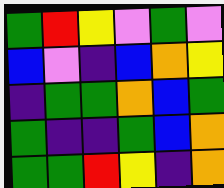[["green", "red", "yellow", "violet", "green", "violet"], ["blue", "violet", "indigo", "blue", "orange", "yellow"], ["indigo", "green", "green", "orange", "blue", "green"], ["green", "indigo", "indigo", "green", "blue", "orange"], ["green", "green", "red", "yellow", "indigo", "orange"]]